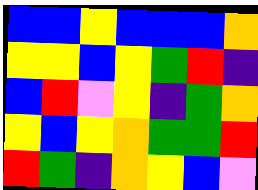[["blue", "blue", "yellow", "blue", "blue", "blue", "orange"], ["yellow", "yellow", "blue", "yellow", "green", "red", "indigo"], ["blue", "red", "violet", "yellow", "indigo", "green", "orange"], ["yellow", "blue", "yellow", "orange", "green", "green", "red"], ["red", "green", "indigo", "orange", "yellow", "blue", "violet"]]